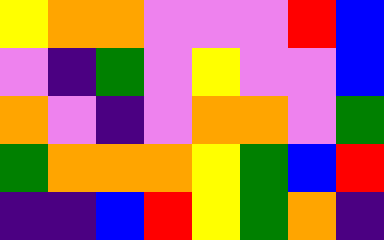[["yellow", "orange", "orange", "violet", "violet", "violet", "red", "blue"], ["violet", "indigo", "green", "violet", "yellow", "violet", "violet", "blue"], ["orange", "violet", "indigo", "violet", "orange", "orange", "violet", "green"], ["green", "orange", "orange", "orange", "yellow", "green", "blue", "red"], ["indigo", "indigo", "blue", "red", "yellow", "green", "orange", "indigo"]]